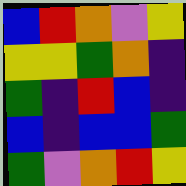[["blue", "red", "orange", "violet", "yellow"], ["yellow", "yellow", "green", "orange", "indigo"], ["green", "indigo", "red", "blue", "indigo"], ["blue", "indigo", "blue", "blue", "green"], ["green", "violet", "orange", "red", "yellow"]]